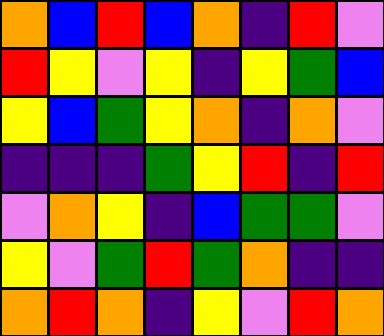[["orange", "blue", "red", "blue", "orange", "indigo", "red", "violet"], ["red", "yellow", "violet", "yellow", "indigo", "yellow", "green", "blue"], ["yellow", "blue", "green", "yellow", "orange", "indigo", "orange", "violet"], ["indigo", "indigo", "indigo", "green", "yellow", "red", "indigo", "red"], ["violet", "orange", "yellow", "indigo", "blue", "green", "green", "violet"], ["yellow", "violet", "green", "red", "green", "orange", "indigo", "indigo"], ["orange", "red", "orange", "indigo", "yellow", "violet", "red", "orange"]]